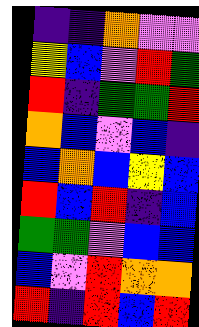[["indigo", "indigo", "orange", "violet", "violet"], ["yellow", "blue", "violet", "red", "green"], ["red", "indigo", "green", "green", "red"], ["orange", "blue", "violet", "blue", "indigo"], ["blue", "orange", "blue", "yellow", "blue"], ["red", "blue", "red", "indigo", "blue"], ["green", "green", "violet", "blue", "blue"], ["blue", "violet", "red", "orange", "orange"], ["red", "indigo", "red", "blue", "red"]]